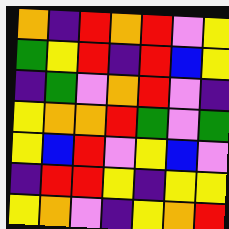[["orange", "indigo", "red", "orange", "red", "violet", "yellow"], ["green", "yellow", "red", "indigo", "red", "blue", "yellow"], ["indigo", "green", "violet", "orange", "red", "violet", "indigo"], ["yellow", "orange", "orange", "red", "green", "violet", "green"], ["yellow", "blue", "red", "violet", "yellow", "blue", "violet"], ["indigo", "red", "red", "yellow", "indigo", "yellow", "yellow"], ["yellow", "orange", "violet", "indigo", "yellow", "orange", "red"]]